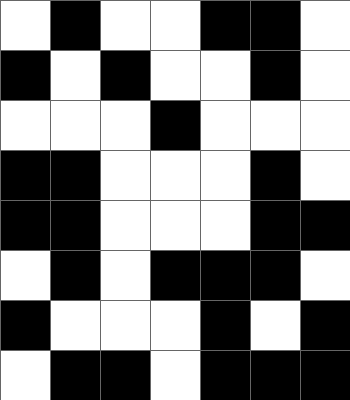[["white", "black", "white", "white", "black", "black", "white"], ["black", "white", "black", "white", "white", "black", "white"], ["white", "white", "white", "black", "white", "white", "white"], ["black", "black", "white", "white", "white", "black", "white"], ["black", "black", "white", "white", "white", "black", "black"], ["white", "black", "white", "black", "black", "black", "white"], ["black", "white", "white", "white", "black", "white", "black"], ["white", "black", "black", "white", "black", "black", "black"]]